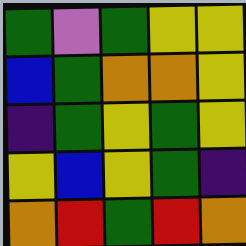[["green", "violet", "green", "yellow", "yellow"], ["blue", "green", "orange", "orange", "yellow"], ["indigo", "green", "yellow", "green", "yellow"], ["yellow", "blue", "yellow", "green", "indigo"], ["orange", "red", "green", "red", "orange"]]